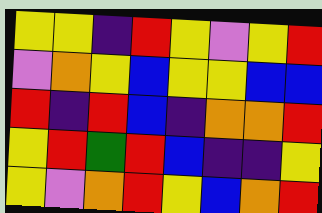[["yellow", "yellow", "indigo", "red", "yellow", "violet", "yellow", "red"], ["violet", "orange", "yellow", "blue", "yellow", "yellow", "blue", "blue"], ["red", "indigo", "red", "blue", "indigo", "orange", "orange", "red"], ["yellow", "red", "green", "red", "blue", "indigo", "indigo", "yellow"], ["yellow", "violet", "orange", "red", "yellow", "blue", "orange", "red"]]